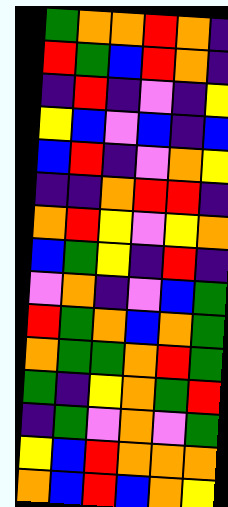[["green", "orange", "orange", "red", "orange", "indigo"], ["red", "green", "blue", "red", "orange", "indigo"], ["indigo", "red", "indigo", "violet", "indigo", "yellow"], ["yellow", "blue", "violet", "blue", "indigo", "blue"], ["blue", "red", "indigo", "violet", "orange", "yellow"], ["indigo", "indigo", "orange", "red", "red", "indigo"], ["orange", "red", "yellow", "violet", "yellow", "orange"], ["blue", "green", "yellow", "indigo", "red", "indigo"], ["violet", "orange", "indigo", "violet", "blue", "green"], ["red", "green", "orange", "blue", "orange", "green"], ["orange", "green", "green", "orange", "red", "green"], ["green", "indigo", "yellow", "orange", "green", "red"], ["indigo", "green", "violet", "orange", "violet", "green"], ["yellow", "blue", "red", "orange", "orange", "orange"], ["orange", "blue", "red", "blue", "orange", "yellow"]]